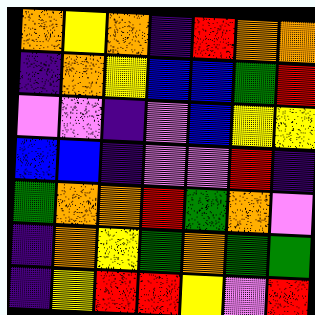[["orange", "yellow", "orange", "indigo", "red", "orange", "orange"], ["indigo", "orange", "yellow", "blue", "blue", "green", "red"], ["violet", "violet", "indigo", "violet", "blue", "yellow", "yellow"], ["blue", "blue", "indigo", "violet", "violet", "red", "indigo"], ["green", "orange", "orange", "red", "green", "orange", "violet"], ["indigo", "orange", "yellow", "green", "orange", "green", "green"], ["indigo", "yellow", "red", "red", "yellow", "violet", "red"]]